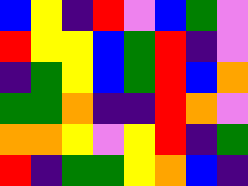[["blue", "yellow", "indigo", "red", "violet", "blue", "green", "violet"], ["red", "yellow", "yellow", "blue", "green", "red", "indigo", "violet"], ["indigo", "green", "yellow", "blue", "green", "red", "blue", "orange"], ["green", "green", "orange", "indigo", "indigo", "red", "orange", "violet"], ["orange", "orange", "yellow", "violet", "yellow", "red", "indigo", "green"], ["red", "indigo", "green", "green", "yellow", "orange", "blue", "indigo"]]